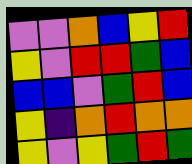[["violet", "violet", "orange", "blue", "yellow", "red"], ["yellow", "violet", "red", "red", "green", "blue"], ["blue", "blue", "violet", "green", "red", "blue"], ["yellow", "indigo", "orange", "red", "orange", "orange"], ["yellow", "violet", "yellow", "green", "red", "green"]]